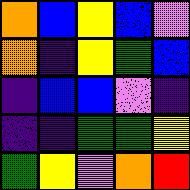[["orange", "blue", "yellow", "blue", "violet"], ["orange", "indigo", "yellow", "green", "blue"], ["indigo", "blue", "blue", "violet", "indigo"], ["indigo", "indigo", "green", "green", "yellow"], ["green", "yellow", "violet", "orange", "red"]]